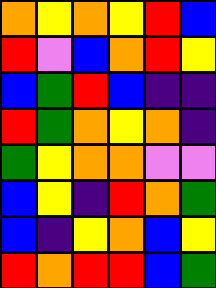[["orange", "yellow", "orange", "yellow", "red", "blue"], ["red", "violet", "blue", "orange", "red", "yellow"], ["blue", "green", "red", "blue", "indigo", "indigo"], ["red", "green", "orange", "yellow", "orange", "indigo"], ["green", "yellow", "orange", "orange", "violet", "violet"], ["blue", "yellow", "indigo", "red", "orange", "green"], ["blue", "indigo", "yellow", "orange", "blue", "yellow"], ["red", "orange", "red", "red", "blue", "green"]]